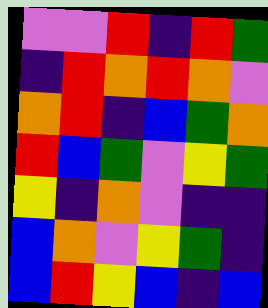[["violet", "violet", "red", "indigo", "red", "green"], ["indigo", "red", "orange", "red", "orange", "violet"], ["orange", "red", "indigo", "blue", "green", "orange"], ["red", "blue", "green", "violet", "yellow", "green"], ["yellow", "indigo", "orange", "violet", "indigo", "indigo"], ["blue", "orange", "violet", "yellow", "green", "indigo"], ["blue", "red", "yellow", "blue", "indigo", "blue"]]